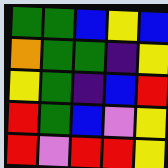[["green", "green", "blue", "yellow", "blue"], ["orange", "green", "green", "indigo", "yellow"], ["yellow", "green", "indigo", "blue", "red"], ["red", "green", "blue", "violet", "yellow"], ["red", "violet", "red", "red", "yellow"]]